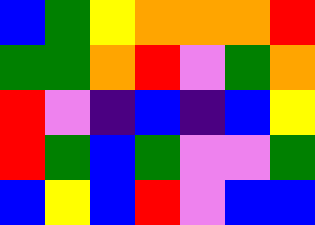[["blue", "green", "yellow", "orange", "orange", "orange", "red"], ["green", "green", "orange", "red", "violet", "green", "orange"], ["red", "violet", "indigo", "blue", "indigo", "blue", "yellow"], ["red", "green", "blue", "green", "violet", "violet", "green"], ["blue", "yellow", "blue", "red", "violet", "blue", "blue"]]